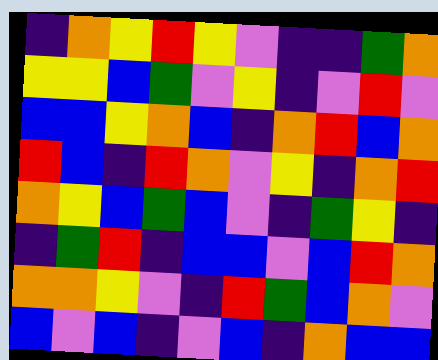[["indigo", "orange", "yellow", "red", "yellow", "violet", "indigo", "indigo", "green", "orange"], ["yellow", "yellow", "blue", "green", "violet", "yellow", "indigo", "violet", "red", "violet"], ["blue", "blue", "yellow", "orange", "blue", "indigo", "orange", "red", "blue", "orange"], ["red", "blue", "indigo", "red", "orange", "violet", "yellow", "indigo", "orange", "red"], ["orange", "yellow", "blue", "green", "blue", "violet", "indigo", "green", "yellow", "indigo"], ["indigo", "green", "red", "indigo", "blue", "blue", "violet", "blue", "red", "orange"], ["orange", "orange", "yellow", "violet", "indigo", "red", "green", "blue", "orange", "violet"], ["blue", "violet", "blue", "indigo", "violet", "blue", "indigo", "orange", "blue", "blue"]]